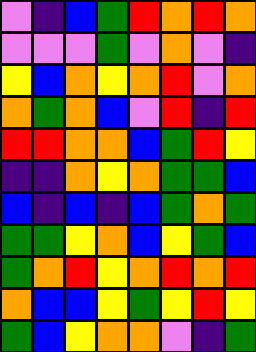[["violet", "indigo", "blue", "green", "red", "orange", "red", "orange"], ["violet", "violet", "violet", "green", "violet", "orange", "violet", "indigo"], ["yellow", "blue", "orange", "yellow", "orange", "red", "violet", "orange"], ["orange", "green", "orange", "blue", "violet", "red", "indigo", "red"], ["red", "red", "orange", "orange", "blue", "green", "red", "yellow"], ["indigo", "indigo", "orange", "yellow", "orange", "green", "green", "blue"], ["blue", "indigo", "blue", "indigo", "blue", "green", "orange", "green"], ["green", "green", "yellow", "orange", "blue", "yellow", "green", "blue"], ["green", "orange", "red", "yellow", "orange", "red", "orange", "red"], ["orange", "blue", "blue", "yellow", "green", "yellow", "red", "yellow"], ["green", "blue", "yellow", "orange", "orange", "violet", "indigo", "green"]]